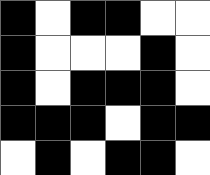[["black", "white", "black", "black", "white", "white"], ["black", "white", "white", "white", "black", "white"], ["black", "white", "black", "black", "black", "white"], ["black", "black", "black", "white", "black", "black"], ["white", "black", "white", "black", "black", "white"]]